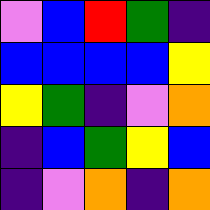[["violet", "blue", "red", "green", "indigo"], ["blue", "blue", "blue", "blue", "yellow"], ["yellow", "green", "indigo", "violet", "orange"], ["indigo", "blue", "green", "yellow", "blue"], ["indigo", "violet", "orange", "indigo", "orange"]]